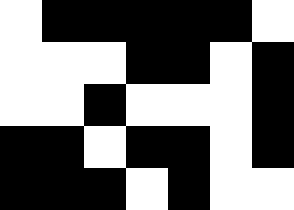[["white", "black", "black", "black", "black", "black", "white"], ["white", "white", "white", "black", "black", "white", "black"], ["white", "white", "black", "white", "white", "white", "black"], ["black", "black", "white", "black", "black", "white", "black"], ["black", "black", "black", "white", "black", "white", "white"]]